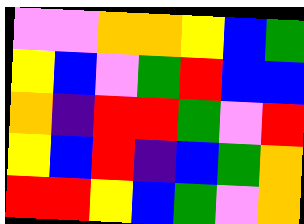[["violet", "violet", "orange", "orange", "yellow", "blue", "green"], ["yellow", "blue", "violet", "green", "red", "blue", "blue"], ["orange", "indigo", "red", "red", "green", "violet", "red"], ["yellow", "blue", "red", "indigo", "blue", "green", "orange"], ["red", "red", "yellow", "blue", "green", "violet", "orange"]]